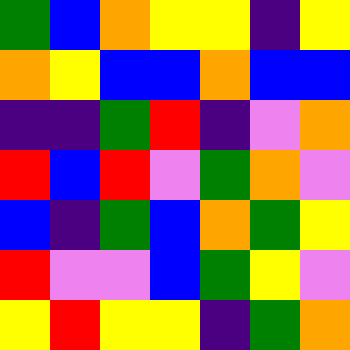[["green", "blue", "orange", "yellow", "yellow", "indigo", "yellow"], ["orange", "yellow", "blue", "blue", "orange", "blue", "blue"], ["indigo", "indigo", "green", "red", "indigo", "violet", "orange"], ["red", "blue", "red", "violet", "green", "orange", "violet"], ["blue", "indigo", "green", "blue", "orange", "green", "yellow"], ["red", "violet", "violet", "blue", "green", "yellow", "violet"], ["yellow", "red", "yellow", "yellow", "indigo", "green", "orange"]]